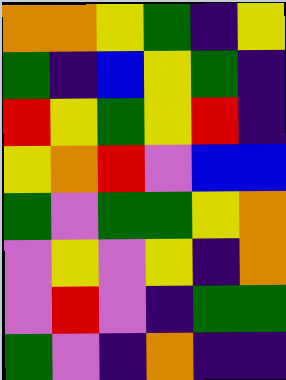[["orange", "orange", "yellow", "green", "indigo", "yellow"], ["green", "indigo", "blue", "yellow", "green", "indigo"], ["red", "yellow", "green", "yellow", "red", "indigo"], ["yellow", "orange", "red", "violet", "blue", "blue"], ["green", "violet", "green", "green", "yellow", "orange"], ["violet", "yellow", "violet", "yellow", "indigo", "orange"], ["violet", "red", "violet", "indigo", "green", "green"], ["green", "violet", "indigo", "orange", "indigo", "indigo"]]